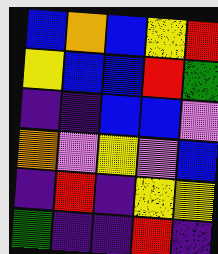[["blue", "orange", "blue", "yellow", "red"], ["yellow", "blue", "blue", "red", "green"], ["indigo", "indigo", "blue", "blue", "violet"], ["orange", "violet", "yellow", "violet", "blue"], ["indigo", "red", "indigo", "yellow", "yellow"], ["green", "indigo", "indigo", "red", "indigo"]]